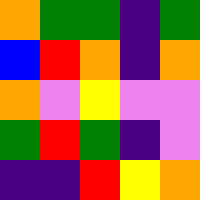[["orange", "green", "green", "indigo", "green"], ["blue", "red", "orange", "indigo", "orange"], ["orange", "violet", "yellow", "violet", "violet"], ["green", "red", "green", "indigo", "violet"], ["indigo", "indigo", "red", "yellow", "orange"]]